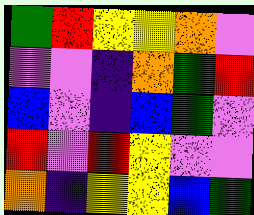[["green", "red", "yellow", "yellow", "orange", "violet"], ["violet", "violet", "indigo", "orange", "green", "red"], ["blue", "violet", "indigo", "blue", "green", "violet"], ["red", "violet", "red", "yellow", "violet", "violet"], ["orange", "indigo", "yellow", "yellow", "blue", "green"]]